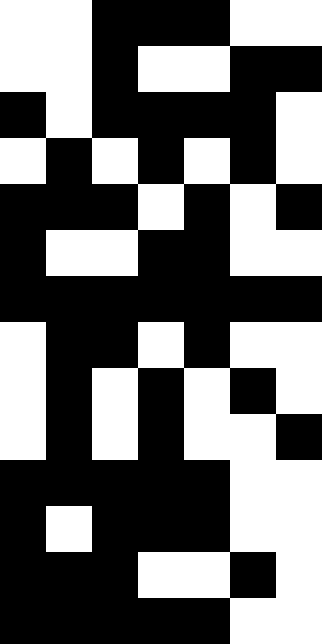[["white", "white", "black", "black", "black", "white", "white"], ["white", "white", "black", "white", "white", "black", "black"], ["black", "white", "black", "black", "black", "black", "white"], ["white", "black", "white", "black", "white", "black", "white"], ["black", "black", "black", "white", "black", "white", "black"], ["black", "white", "white", "black", "black", "white", "white"], ["black", "black", "black", "black", "black", "black", "black"], ["white", "black", "black", "white", "black", "white", "white"], ["white", "black", "white", "black", "white", "black", "white"], ["white", "black", "white", "black", "white", "white", "black"], ["black", "black", "black", "black", "black", "white", "white"], ["black", "white", "black", "black", "black", "white", "white"], ["black", "black", "black", "white", "white", "black", "white"], ["black", "black", "black", "black", "black", "white", "white"]]